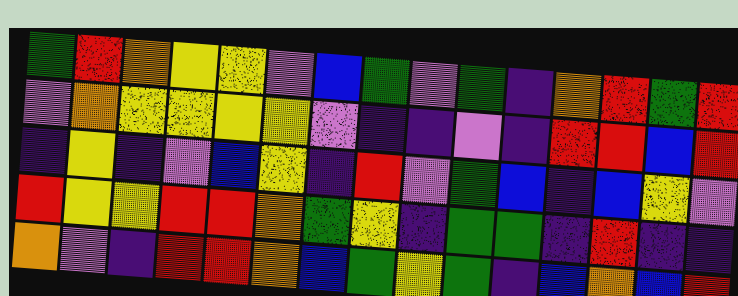[["green", "red", "orange", "yellow", "yellow", "violet", "blue", "green", "violet", "green", "indigo", "orange", "red", "green", "red"], ["violet", "orange", "yellow", "yellow", "yellow", "yellow", "violet", "indigo", "indigo", "violet", "indigo", "red", "red", "blue", "red"], ["indigo", "yellow", "indigo", "violet", "blue", "yellow", "indigo", "red", "violet", "green", "blue", "indigo", "blue", "yellow", "violet"], ["red", "yellow", "yellow", "red", "red", "orange", "green", "yellow", "indigo", "green", "green", "indigo", "red", "indigo", "indigo"], ["orange", "violet", "indigo", "red", "red", "orange", "blue", "green", "yellow", "green", "indigo", "blue", "orange", "blue", "red"]]